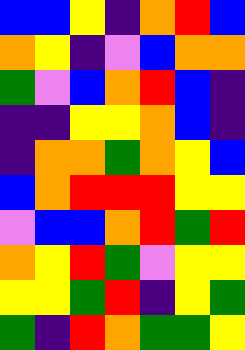[["blue", "blue", "yellow", "indigo", "orange", "red", "blue"], ["orange", "yellow", "indigo", "violet", "blue", "orange", "orange"], ["green", "violet", "blue", "orange", "red", "blue", "indigo"], ["indigo", "indigo", "yellow", "yellow", "orange", "blue", "indigo"], ["indigo", "orange", "orange", "green", "orange", "yellow", "blue"], ["blue", "orange", "red", "red", "red", "yellow", "yellow"], ["violet", "blue", "blue", "orange", "red", "green", "red"], ["orange", "yellow", "red", "green", "violet", "yellow", "yellow"], ["yellow", "yellow", "green", "red", "indigo", "yellow", "green"], ["green", "indigo", "red", "orange", "green", "green", "yellow"]]